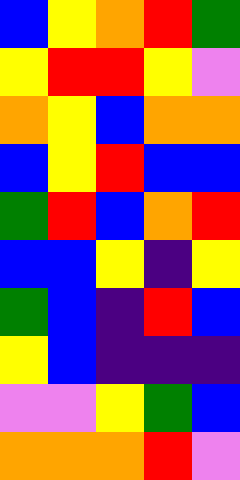[["blue", "yellow", "orange", "red", "green"], ["yellow", "red", "red", "yellow", "violet"], ["orange", "yellow", "blue", "orange", "orange"], ["blue", "yellow", "red", "blue", "blue"], ["green", "red", "blue", "orange", "red"], ["blue", "blue", "yellow", "indigo", "yellow"], ["green", "blue", "indigo", "red", "blue"], ["yellow", "blue", "indigo", "indigo", "indigo"], ["violet", "violet", "yellow", "green", "blue"], ["orange", "orange", "orange", "red", "violet"]]